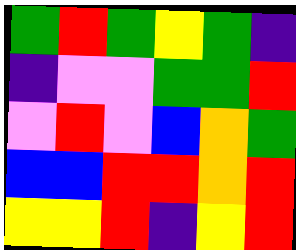[["green", "red", "green", "yellow", "green", "indigo"], ["indigo", "violet", "violet", "green", "green", "red"], ["violet", "red", "violet", "blue", "orange", "green"], ["blue", "blue", "red", "red", "orange", "red"], ["yellow", "yellow", "red", "indigo", "yellow", "red"]]